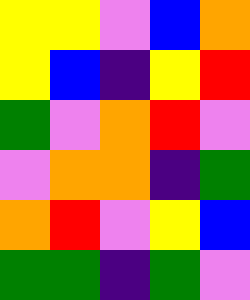[["yellow", "yellow", "violet", "blue", "orange"], ["yellow", "blue", "indigo", "yellow", "red"], ["green", "violet", "orange", "red", "violet"], ["violet", "orange", "orange", "indigo", "green"], ["orange", "red", "violet", "yellow", "blue"], ["green", "green", "indigo", "green", "violet"]]